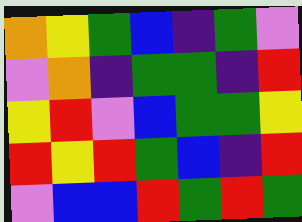[["orange", "yellow", "green", "blue", "indigo", "green", "violet"], ["violet", "orange", "indigo", "green", "green", "indigo", "red"], ["yellow", "red", "violet", "blue", "green", "green", "yellow"], ["red", "yellow", "red", "green", "blue", "indigo", "red"], ["violet", "blue", "blue", "red", "green", "red", "green"]]